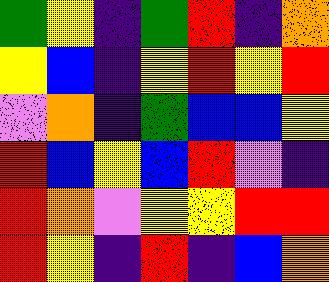[["green", "yellow", "indigo", "green", "red", "indigo", "orange"], ["yellow", "blue", "indigo", "yellow", "red", "yellow", "red"], ["violet", "orange", "indigo", "green", "blue", "blue", "yellow"], ["red", "blue", "yellow", "blue", "red", "violet", "indigo"], ["red", "orange", "violet", "yellow", "yellow", "red", "red"], ["red", "yellow", "indigo", "red", "indigo", "blue", "orange"]]